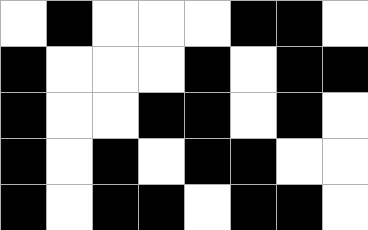[["white", "black", "white", "white", "white", "black", "black", "white"], ["black", "white", "white", "white", "black", "white", "black", "black"], ["black", "white", "white", "black", "black", "white", "black", "white"], ["black", "white", "black", "white", "black", "black", "white", "white"], ["black", "white", "black", "black", "white", "black", "black", "white"]]